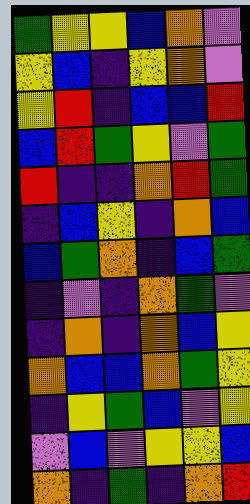[["green", "yellow", "yellow", "blue", "orange", "violet"], ["yellow", "blue", "indigo", "yellow", "orange", "violet"], ["yellow", "red", "indigo", "blue", "blue", "red"], ["blue", "red", "green", "yellow", "violet", "green"], ["red", "indigo", "indigo", "orange", "red", "green"], ["indigo", "blue", "yellow", "indigo", "orange", "blue"], ["blue", "green", "orange", "indigo", "blue", "green"], ["indigo", "violet", "indigo", "orange", "green", "violet"], ["indigo", "orange", "indigo", "orange", "blue", "yellow"], ["orange", "blue", "blue", "orange", "green", "yellow"], ["indigo", "yellow", "green", "blue", "violet", "yellow"], ["violet", "blue", "violet", "yellow", "yellow", "blue"], ["orange", "indigo", "green", "indigo", "orange", "red"]]